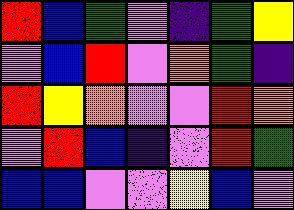[["red", "blue", "green", "violet", "indigo", "green", "yellow"], ["violet", "blue", "red", "violet", "orange", "green", "indigo"], ["red", "yellow", "orange", "violet", "violet", "red", "orange"], ["violet", "red", "blue", "indigo", "violet", "red", "green"], ["blue", "blue", "violet", "violet", "yellow", "blue", "violet"]]